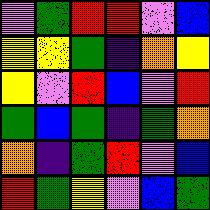[["violet", "green", "red", "red", "violet", "blue"], ["yellow", "yellow", "green", "indigo", "orange", "yellow"], ["yellow", "violet", "red", "blue", "violet", "red"], ["green", "blue", "green", "indigo", "green", "orange"], ["orange", "indigo", "green", "red", "violet", "blue"], ["red", "green", "yellow", "violet", "blue", "green"]]